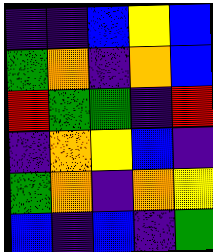[["indigo", "indigo", "blue", "yellow", "blue"], ["green", "orange", "indigo", "orange", "blue"], ["red", "green", "green", "indigo", "red"], ["indigo", "orange", "yellow", "blue", "indigo"], ["green", "orange", "indigo", "orange", "yellow"], ["blue", "indigo", "blue", "indigo", "green"]]